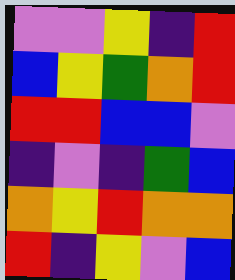[["violet", "violet", "yellow", "indigo", "red"], ["blue", "yellow", "green", "orange", "red"], ["red", "red", "blue", "blue", "violet"], ["indigo", "violet", "indigo", "green", "blue"], ["orange", "yellow", "red", "orange", "orange"], ["red", "indigo", "yellow", "violet", "blue"]]